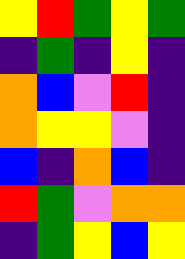[["yellow", "red", "green", "yellow", "green"], ["indigo", "green", "indigo", "yellow", "indigo"], ["orange", "blue", "violet", "red", "indigo"], ["orange", "yellow", "yellow", "violet", "indigo"], ["blue", "indigo", "orange", "blue", "indigo"], ["red", "green", "violet", "orange", "orange"], ["indigo", "green", "yellow", "blue", "yellow"]]